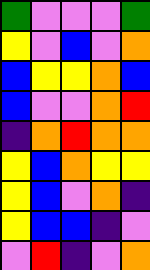[["green", "violet", "violet", "violet", "green"], ["yellow", "violet", "blue", "violet", "orange"], ["blue", "yellow", "yellow", "orange", "blue"], ["blue", "violet", "violet", "orange", "red"], ["indigo", "orange", "red", "orange", "orange"], ["yellow", "blue", "orange", "yellow", "yellow"], ["yellow", "blue", "violet", "orange", "indigo"], ["yellow", "blue", "blue", "indigo", "violet"], ["violet", "red", "indigo", "violet", "orange"]]